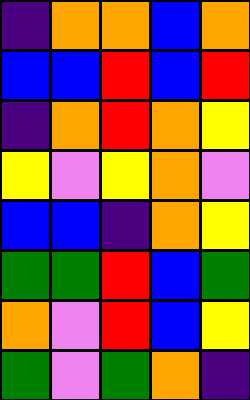[["indigo", "orange", "orange", "blue", "orange"], ["blue", "blue", "red", "blue", "red"], ["indigo", "orange", "red", "orange", "yellow"], ["yellow", "violet", "yellow", "orange", "violet"], ["blue", "blue", "indigo", "orange", "yellow"], ["green", "green", "red", "blue", "green"], ["orange", "violet", "red", "blue", "yellow"], ["green", "violet", "green", "orange", "indigo"]]